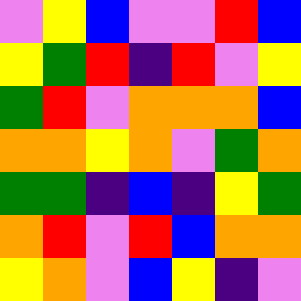[["violet", "yellow", "blue", "violet", "violet", "red", "blue"], ["yellow", "green", "red", "indigo", "red", "violet", "yellow"], ["green", "red", "violet", "orange", "orange", "orange", "blue"], ["orange", "orange", "yellow", "orange", "violet", "green", "orange"], ["green", "green", "indigo", "blue", "indigo", "yellow", "green"], ["orange", "red", "violet", "red", "blue", "orange", "orange"], ["yellow", "orange", "violet", "blue", "yellow", "indigo", "violet"]]